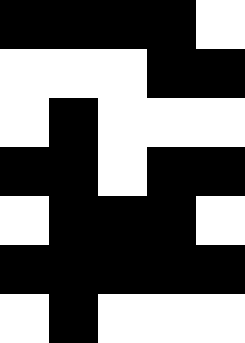[["black", "black", "black", "black", "white"], ["white", "white", "white", "black", "black"], ["white", "black", "white", "white", "white"], ["black", "black", "white", "black", "black"], ["white", "black", "black", "black", "white"], ["black", "black", "black", "black", "black"], ["white", "black", "white", "white", "white"]]